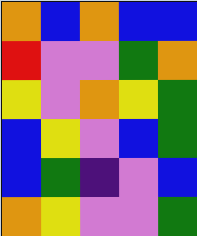[["orange", "blue", "orange", "blue", "blue"], ["red", "violet", "violet", "green", "orange"], ["yellow", "violet", "orange", "yellow", "green"], ["blue", "yellow", "violet", "blue", "green"], ["blue", "green", "indigo", "violet", "blue"], ["orange", "yellow", "violet", "violet", "green"]]